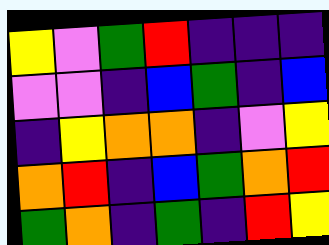[["yellow", "violet", "green", "red", "indigo", "indigo", "indigo"], ["violet", "violet", "indigo", "blue", "green", "indigo", "blue"], ["indigo", "yellow", "orange", "orange", "indigo", "violet", "yellow"], ["orange", "red", "indigo", "blue", "green", "orange", "red"], ["green", "orange", "indigo", "green", "indigo", "red", "yellow"]]